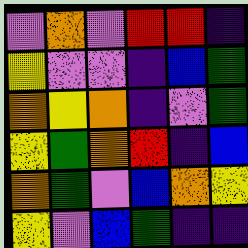[["violet", "orange", "violet", "red", "red", "indigo"], ["yellow", "violet", "violet", "indigo", "blue", "green"], ["orange", "yellow", "orange", "indigo", "violet", "green"], ["yellow", "green", "orange", "red", "indigo", "blue"], ["orange", "green", "violet", "blue", "orange", "yellow"], ["yellow", "violet", "blue", "green", "indigo", "indigo"]]